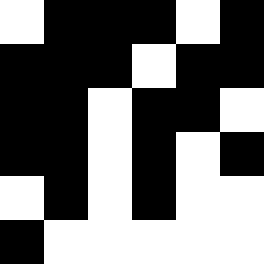[["white", "black", "black", "black", "white", "black"], ["black", "black", "black", "white", "black", "black"], ["black", "black", "white", "black", "black", "white"], ["black", "black", "white", "black", "white", "black"], ["white", "black", "white", "black", "white", "white"], ["black", "white", "white", "white", "white", "white"]]